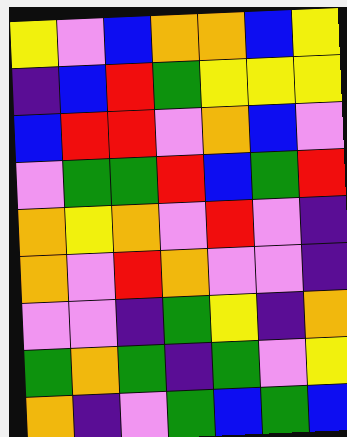[["yellow", "violet", "blue", "orange", "orange", "blue", "yellow"], ["indigo", "blue", "red", "green", "yellow", "yellow", "yellow"], ["blue", "red", "red", "violet", "orange", "blue", "violet"], ["violet", "green", "green", "red", "blue", "green", "red"], ["orange", "yellow", "orange", "violet", "red", "violet", "indigo"], ["orange", "violet", "red", "orange", "violet", "violet", "indigo"], ["violet", "violet", "indigo", "green", "yellow", "indigo", "orange"], ["green", "orange", "green", "indigo", "green", "violet", "yellow"], ["orange", "indigo", "violet", "green", "blue", "green", "blue"]]